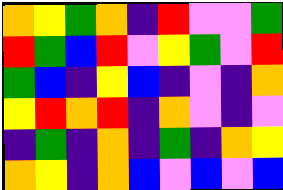[["orange", "yellow", "green", "orange", "indigo", "red", "violet", "violet", "green"], ["red", "green", "blue", "red", "violet", "yellow", "green", "violet", "red"], ["green", "blue", "indigo", "yellow", "blue", "indigo", "violet", "indigo", "orange"], ["yellow", "red", "orange", "red", "indigo", "orange", "violet", "indigo", "violet"], ["indigo", "green", "indigo", "orange", "indigo", "green", "indigo", "orange", "yellow"], ["orange", "yellow", "indigo", "orange", "blue", "violet", "blue", "violet", "blue"]]